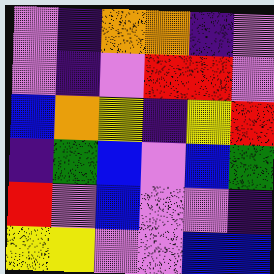[["violet", "indigo", "orange", "orange", "indigo", "violet"], ["violet", "indigo", "violet", "red", "red", "violet"], ["blue", "orange", "yellow", "indigo", "yellow", "red"], ["indigo", "green", "blue", "violet", "blue", "green"], ["red", "violet", "blue", "violet", "violet", "indigo"], ["yellow", "yellow", "violet", "violet", "blue", "blue"]]